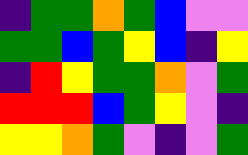[["indigo", "green", "green", "orange", "green", "blue", "violet", "violet"], ["green", "green", "blue", "green", "yellow", "blue", "indigo", "yellow"], ["indigo", "red", "yellow", "green", "green", "orange", "violet", "green"], ["red", "red", "red", "blue", "green", "yellow", "violet", "indigo"], ["yellow", "yellow", "orange", "green", "violet", "indigo", "violet", "green"]]